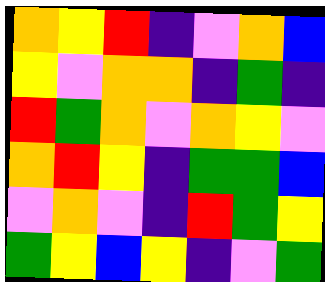[["orange", "yellow", "red", "indigo", "violet", "orange", "blue"], ["yellow", "violet", "orange", "orange", "indigo", "green", "indigo"], ["red", "green", "orange", "violet", "orange", "yellow", "violet"], ["orange", "red", "yellow", "indigo", "green", "green", "blue"], ["violet", "orange", "violet", "indigo", "red", "green", "yellow"], ["green", "yellow", "blue", "yellow", "indigo", "violet", "green"]]